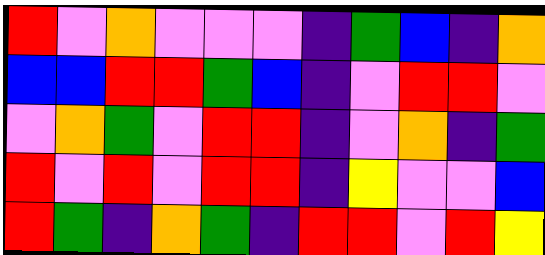[["red", "violet", "orange", "violet", "violet", "violet", "indigo", "green", "blue", "indigo", "orange"], ["blue", "blue", "red", "red", "green", "blue", "indigo", "violet", "red", "red", "violet"], ["violet", "orange", "green", "violet", "red", "red", "indigo", "violet", "orange", "indigo", "green"], ["red", "violet", "red", "violet", "red", "red", "indigo", "yellow", "violet", "violet", "blue"], ["red", "green", "indigo", "orange", "green", "indigo", "red", "red", "violet", "red", "yellow"]]